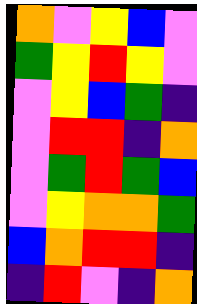[["orange", "violet", "yellow", "blue", "violet"], ["green", "yellow", "red", "yellow", "violet"], ["violet", "yellow", "blue", "green", "indigo"], ["violet", "red", "red", "indigo", "orange"], ["violet", "green", "red", "green", "blue"], ["violet", "yellow", "orange", "orange", "green"], ["blue", "orange", "red", "red", "indigo"], ["indigo", "red", "violet", "indigo", "orange"]]